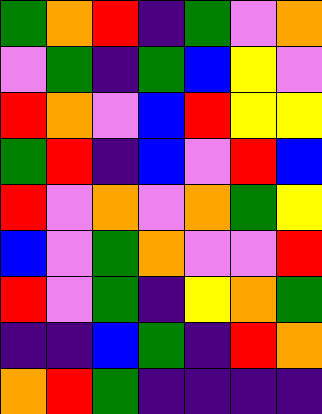[["green", "orange", "red", "indigo", "green", "violet", "orange"], ["violet", "green", "indigo", "green", "blue", "yellow", "violet"], ["red", "orange", "violet", "blue", "red", "yellow", "yellow"], ["green", "red", "indigo", "blue", "violet", "red", "blue"], ["red", "violet", "orange", "violet", "orange", "green", "yellow"], ["blue", "violet", "green", "orange", "violet", "violet", "red"], ["red", "violet", "green", "indigo", "yellow", "orange", "green"], ["indigo", "indigo", "blue", "green", "indigo", "red", "orange"], ["orange", "red", "green", "indigo", "indigo", "indigo", "indigo"]]